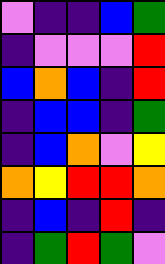[["violet", "indigo", "indigo", "blue", "green"], ["indigo", "violet", "violet", "violet", "red"], ["blue", "orange", "blue", "indigo", "red"], ["indigo", "blue", "blue", "indigo", "green"], ["indigo", "blue", "orange", "violet", "yellow"], ["orange", "yellow", "red", "red", "orange"], ["indigo", "blue", "indigo", "red", "indigo"], ["indigo", "green", "red", "green", "violet"]]